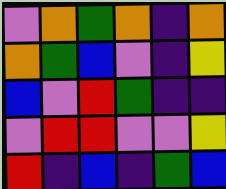[["violet", "orange", "green", "orange", "indigo", "orange"], ["orange", "green", "blue", "violet", "indigo", "yellow"], ["blue", "violet", "red", "green", "indigo", "indigo"], ["violet", "red", "red", "violet", "violet", "yellow"], ["red", "indigo", "blue", "indigo", "green", "blue"]]